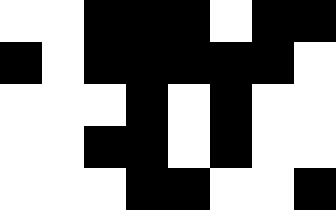[["white", "white", "black", "black", "black", "white", "black", "black"], ["black", "white", "black", "black", "black", "black", "black", "white"], ["white", "white", "white", "black", "white", "black", "white", "white"], ["white", "white", "black", "black", "white", "black", "white", "white"], ["white", "white", "white", "black", "black", "white", "white", "black"]]